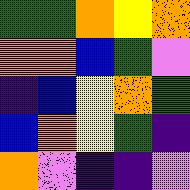[["green", "green", "orange", "yellow", "orange"], ["orange", "orange", "blue", "green", "violet"], ["indigo", "blue", "yellow", "orange", "green"], ["blue", "orange", "yellow", "green", "indigo"], ["orange", "violet", "indigo", "indigo", "violet"]]